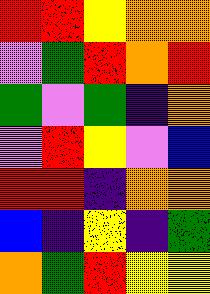[["red", "red", "yellow", "orange", "orange"], ["violet", "green", "red", "orange", "red"], ["green", "violet", "green", "indigo", "orange"], ["violet", "red", "yellow", "violet", "blue"], ["red", "red", "indigo", "orange", "orange"], ["blue", "indigo", "yellow", "indigo", "green"], ["orange", "green", "red", "yellow", "yellow"]]